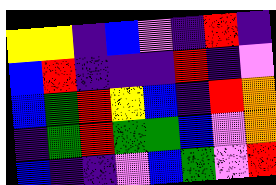[["yellow", "yellow", "indigo", "blue", "violet", "indigo", "red", "indigo"], ["blue", "red", "indigo", "indigo", "indigo", "red", "indigo", "violet"], ["blue", "green", "red", "yellow", "blue", "indigo", "red", "orange"], ["indigo", "green", "red", "green", "green", "blue", "violet", "orange"], ["blue", "indigo", "indigo", "violet", "blue", "green", "violet", "red"]]